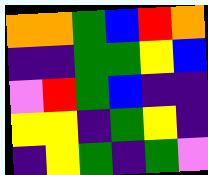[["orange", "orange", "green", "blue", "red", "orange"], ["indigo", "indigo", "green", "green", "yellow", "blue"], ["violet", "red", "green", "blue", "indigo", "indigo"], ["yellow", "yellow", "indigo", "green", "yellow", "indigo"], ["indigo", "yellow", "green", "indigo", "green", "violet"]]